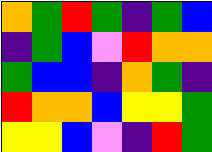[["orange", "green", "red", "green", "indigo", "green", "blue"], ["indigo", "green", "blue", "violet", "red", "orange", "orange"], ["green", "blue", "blue", "indigo", "orange", "green", "indigo"], ["red", "orange", "orange", "blue", "yellow", "yellow", "green"], ["yellow", "yellow", "blue", "violet", "indigo", "red", "green"]]